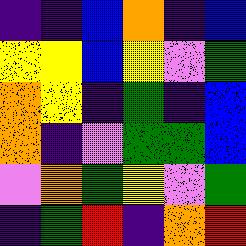[["indigo", "indigo", "blue", "orange", "indigo", "blue"], ["yellow", "yellow", "blue", "yellow", "violet", "green"], ["orange", "yellow", "indigo", "green", "indigo", "blue"], ["orange", "indigo", "violet", "green", "green", "blue"], ["violet", "orange", "green", "yellow", "violet", "green"], ["indigo", "green", "red", "indigo", "orange", "red"]]